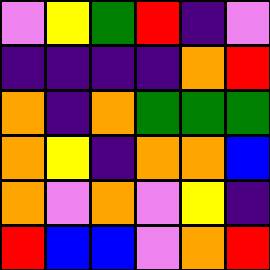[["violet", "yellow", "green", "red", "indigo", "violet"], ["indigo", "indigo", "indigo", "indigo", "orange", "red"], ["orange", "indigo", "orange", "green", "green", "green"], ["orange", "yellow", "indigo", "orange", "orange", "blue"], ["orange", "violet", "orange", "violet", "yellow", "indigo"], ["red", "blue", "blue", "violet", "orange", "red"]]